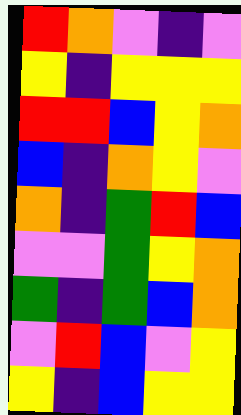[["red", "orange", "violet", "indigo", "violet"], ["yellow", "indigo", "yellow", "yellow", "yellow"], ["red", "red", "blue", "yellow", "orange"], ["blue", "indigo", "orange", "yellow", "violet"], ["orange", "indigo", "green", "red", "blue"], ["violet", "violet", "green", "yellow", "orange"], ["green", "indigo", "green", "blue", "orange"], ["violet", "red", "blue", "violet", "yellow"], ["yellow", "indigo", "blue", "yellow", "yellow"]]